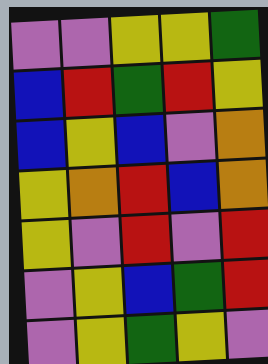[["violet", "violet", "yellow", "yellow", "green"], ["blue", "red", "green", "red", "yellow"], ["blue", "yellow", "blue", "violet", "orange"], ["yellow", "orange", "red", "blue", "orange"], ["yellow", "violet", "red", "violet", "red"], ["violet", "yellow", "blue", "green", "red"], ["violet", "yellow", "green", "yellow", "violet"]]